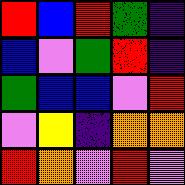[["red", "blue", "red", "green", "indigo"], ["blue", "violet", "green", "red", "indigo"], ["green", "blue", "blue", "violet", "red"], ["violet", "yellow", "indigo", "orange", "orange"], ["red", "orange", "violet", "red", "violet"]]